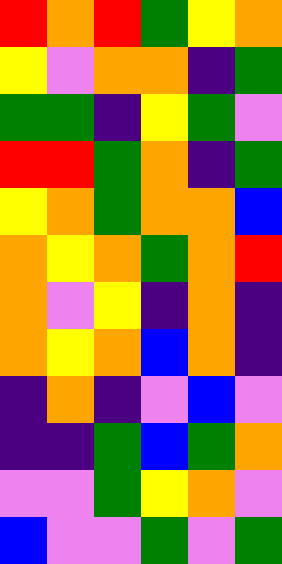[["red", "orange", "red", "green", "yellow", "orange"], ["yellow", "violet", "orange", "orange", "indigo", "green"], ["green", "green", "indigo", "yellow", "green", "violet"], ["red", "red", "green", "orange", "indigo", "green"], ["yellow", "orange", "green", "orange", "orange", "blue"], ["orange", "yellow", "orange", "green", "orange", "red"], ["orange", "violet", "yellow", "indigo", "orange", "indigo"], ["orange", "yellow", "orange", "blue", "orange", "indigo"], ["indigo", "orange", "indigo", "violet", "blue", "violet"], ["indigo", "indigo", "green", "blue", "green", "orange"], ["violet", "violet", "green", "yellow", "orange", "violet"], ["blue", "violet", "violet", "green", "violet", "green"]]